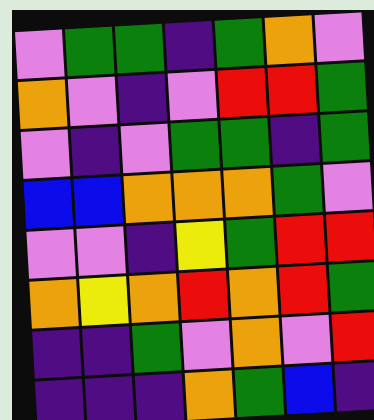[["violet", "green", "green", "indigo", "green", "orange", "violet"], ["orange", "violet", "indigo", "violet", "red", "red", "green"], ["violet", "indigo", "violet", "green", "green", "indigo", "green"], ["blue", "blue", "orange", "orange", "orange", "green", "violet"], ["violet", "violet", "indigo", "yellow", "green", "red", "red"], ["orange", "yellow", "orange", "red", "orange", "red", "green"], ["indigo", "indigo", "green", "violet", "orange", "violet", "red"], ["indigo", "indigo", "indigo", "orange", "green", "blue", "indigo"]]